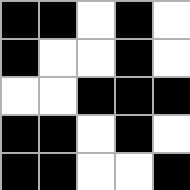[["black", "black", "white", "black", "white"], ["black", "white", "white", "black", "white"], ["white", "white", "black", "black", "black"], ["black", "black", "white", "black", "white"], ["black", "black", "white", "white", "black"]]